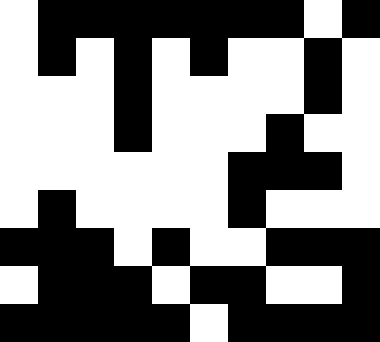[["white", "black", "black", "black", "black", "black", "black", "black", "white", "black"], ["white", "black", "white", "black", "white", "black", "white", "white", "black", "white"], ["white", "white", "white", "black", "white", "white", "white", "white", "black", "white"], ["white", "white", "white", "black", "white", "white", "white", "black", "white", "white"], ["white", "white", "white", "white", "white", "white", "black", "black", "black", "white"], ["white", "black", "white", "white", "white", "white", "black", "white", "white", "white"], ["black", "black", "black", "white", "black", "white", "white", "black", "black", "black"], ["white", "black", "black", "black", "white", "black", "black", "white", "white", "black"], ["black", "black", "black", "black", "black", "white", "black", "black", "black", "black"]]